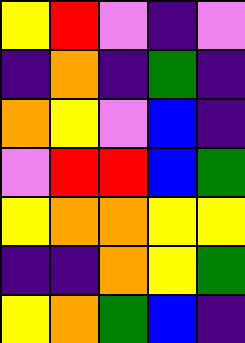[["yellow", "red", "violet", "indigo", "violet"], ["indigo", "orange", "indigo", "green", "indigo"], ["orange", "yellow", "violet", "blue", "indigo"], ["violet", "red", "red", "blue", "green"], ["yellow", "orange", "orange", "yellow", "yellow"], ["indigo", "indigo", "orange", "yellow", "green"], ["yellow", "orange", "green", "blue", "indigo"]]